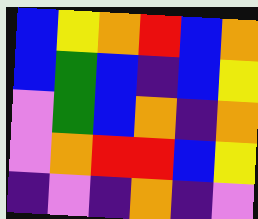[["blue", "yellow", "orange", "red", "blue", "orange"], ["blue", "green", "blue", "indigo", "blue", "yellow"], ["violet", "green", "blue", "orange", "indigo", "orange"], ["violet", "orange", "red", "red", "blue", "yellow"], ["indigo", "violet", "indigo", "orange", "indigo", "violet"]]